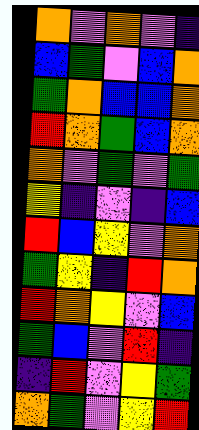[["orange", "violet", "orange", "violet", "indigo"], ["blue", "green", "violet", "blue", "orange"], ["green", "orange", "blue", "blue", "orange"], ["red", "orange", "green", "blue", "orange"], ["orange", "violet", "green", "violet", "green"], ["yellow", "indigo", "violet", "indigo", "blue"], ["red", "blue", "yellow", "violet", "orange"], ["green", "yellow", "indigo", "red", "orange"], ["red", "orange", "yellow", "violet", "blue"], ["green", "blue", "violet", "red", "indigo"], ["indigo", "red", "violet", "yellow", "green"], ["orange", "green", "violet", "yellow", "red"]]